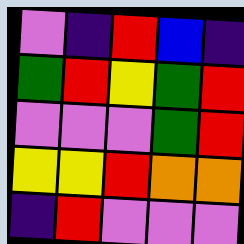[["violet", "indigo", "red", "blue", "indigo"], ["green", "red", "yellow", "green", "red"], ["violet", "violet", "violet", "green", "red"], ["yellow", "yellow", "red", "orange", "orange"], ["indigo", "red", "violet", "violet", "violet"]]